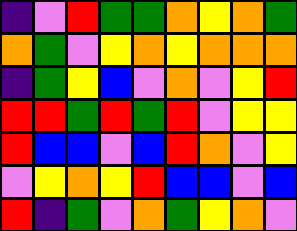[["indigo", "violet", "red", "green", "green", "orange", "yellow", "orange", "green"], ["orange", "green", "violet", "yellow", "orange", "yellow", "orange", "orange", "orange"], ["indigo", "green", "yellow", "blue", "violet", "orange", "violet", "yellow", "red"], ["red", "red", "green", "red", "green", "red", "violet", "yellow", "yellow"], ["red", "blue", "blue", "violet", "blue", "red", "orange", "violet", "yellow"], ["violet", "yellow", "orange", "yellow", "red", "blue", "blue", "violet", "blue"], ["red", "indigo", "green", "violet", "orange", "green", "yellow", "orange", "violet"]]